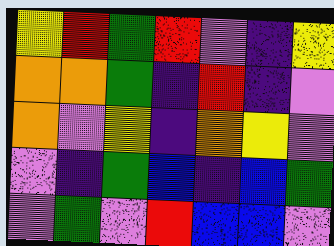[["yellow", "red", "green", "red", "violet", "indigo", "yellow"], ["orange", "orange", "green", "indigo", "red", "indigo", "violet"], ["orange", "violet", "yellow", "indigo", "orange", "yellow", "violet"], ["violet", "indigo", "green", "blue", "indigo", "blue", "green"], ["violet", "green", "violet", "red", "blue", "blue", "violet"]]